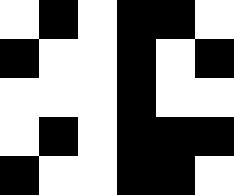[["white", "black", "white", "black", "black", "white"], ["black", "white", "white", "black", "white", "black"], ["white", "white", "white", "black", "white", "white"], ["white", "black", "white", "black", "black", "black"], ["black", "white", "white", "black", "black", "white"]]